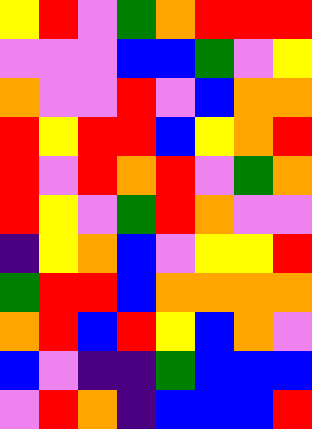[["yellow", "red", "violet", "green", "orange", "red", "red", "red"], ["violet", "violet", "violet", "blue", "blue", "green", "violet", "yellow"], ["orange", "violet", "violet", "red", "violet", "blue", "orange", "orange"], ["red", "yellow", "red", "red", "blue", "yellow", "orange", "red"], ["red", "violet", "red", "orange", "red", "violet", "green", "orange"], ["red", "yellow", "violet", "green", "red", "orange", "violet", "violet"], ["indigo", "yellow", "orange", "blue", "violet", "yellow", "yellow", "red"], ["green", "red", "red", "blue", "orange", "orange", "orange", "orange"], ["orange", "red", "blue", "red", "yellow", "blue", "orange", "violet"], ["blue", "violet", "indigo", "indigo", "green", "blue", "blue", "blue"], ["violet", "red", "orange", "indigo", "blue", "blue", "blue", "red"]]